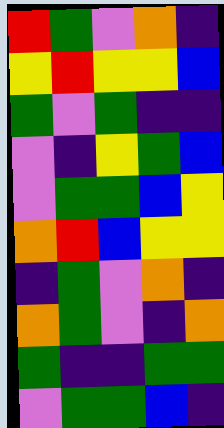[["red", "green", "violet", "orange", "indigo"], ["yellow", "red", "yellow", "yellow", "blue"], ["green", "violet", "green", "indigo", "indigo"], ["violet", "indigo", "yellow", "green", "blue"], ["violet", "green", "green", "blue", "yellow"], ["orange", "red", "blue", "yellow", "yellow"], ["indigo", "green", "violet", "orange", "indigo"], ["orange", "green", "violet", "indigo", "orange"], ["green", "indigo", "indigo", "green", "green"], ["violet", "green", "green", "blue", "indigo"]]